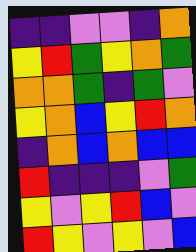[["indigo", "indigo", "violet", "violet", "indigo", "orange"], ["yellow", "red", "green", "yellow", "orange", "green"], ["orange", "orange", "green", "indigo", "green", "violet"], ["yellow", "orange", "blue", "yellow", "red", "orange"], ["indigo", "orange", "blue", "orange", "blue", "blue"], ["red", "indigo", "indigo", "indigo", "violet", "green"], ["yellow", "violet", "yellow", "red", "blue", "violet"], ["red", "yellow", "violet", "yellow", "violet", "blue"]]